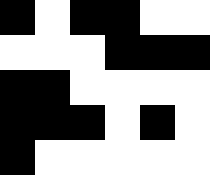[["black", "white", "black", "black", "white", "white"], ["white", "white", "white", "black", "black", "black"], ["black", "black", "white", "white", "white", "white"], ["black", "black", "black", "white", "black", "white"], ["black", "white", "white", "white", "white", "white"]]